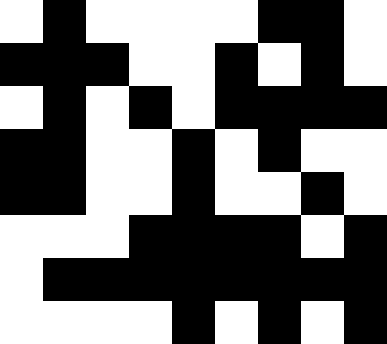[["white", "black", "white", "white", "white", "white", "black", "black", "white"], ["black", "black", "black", "white", "white", "black", "white", "black", "white"], ["white", "black", "white", "black", "white", "black", "black", "black", "black"], ["black", "black", "white", "white", "black", "white", "black", "white", "white"], ["black", "black", "white", "white", "black", "white", "white", "black", "white"], ["white", "white", "white", "black", "black", "black", "black", "white", "black"], ["white", "black", "black", "black", "black", "black", "black", "black", "black"], ["white", "white", "white", "white", "black", "white", "black", "white", "black"]]